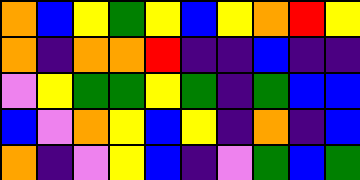[["orange", "blue", "yellow", "green", "yellow", "blue", "yellow", "orange", "red", "yellow"], ["orange", "indigo", "orange", "orange", "red", "indigo", "indigo", "blue", "indigo", "indigo"], ["violet", "yellow", "green", "green", "yellow", "green", "indigo", "green", "blue", "blue"], ["blue", "violet", "orange", "yellow", "blue", "yellow", "indigo", "orange", "indigo", "blue"], ["orange", "indigo", "violet", "yellow", "blue", "indigo", "violet", "green", "blue", "green"]]